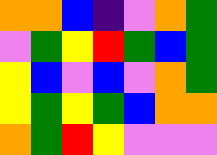[["orange", "orange", "blue", "indigo", "violet", "orange", "green"], ["violet", "green", "yellow", "red", "green", "blue", "green"], ["yellow", "blue", "violet", "blue", "violet", "orange", "green"], ["yellow", "green", "yellow", "green", "blue", "orange", "orange"], ["orange", "green", "red", "yellow", "violet", "violet", "violet"]]